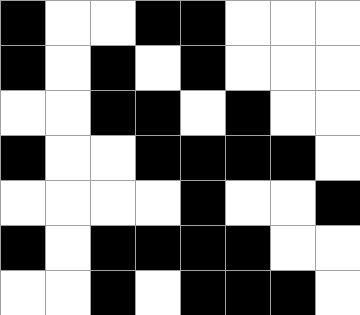[["black", "white", "white", "black", "black", "white", "white", "white"], ["black", "white", "black", "white", "black", "white", "white", "white"], ["white", "white", "black", "black", "white", "black", "white", "white"], ["black", "white", "white", "black", "black", "black", "black", "white"], ["white", "white", "white", "white", "black", "white", "white", "black"], ["black", "white", "black", "black", "black", "black", "white", "white"], ["white", "white", "black", "white", "black", "black", "black", "white"]]